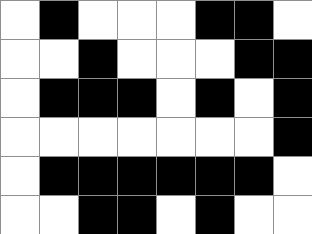[["white", "black", "white", "white", "white", "black", "black", "white"], ["white", "white", "black", "white", "white", "white", "black", "black"], ["white", "black", "black", "black", "white", "black", "white", "black"], ["white", "white", "white", "white", "white", "white", "white", "black"], ["white", "black", "black", "black", "black", "black", "black", "white"], ["white", "white", "black", "black", "white", "black", "white", "white"]]